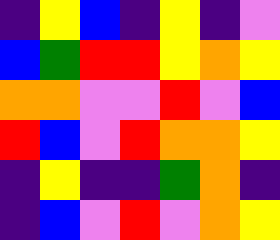[["indigo", "yellow", "blue", "indigo", "yellow", "indigo", "violet"], ["blue", "green", "red", "red", "yellow", "orange", "yellow"], ["orange", "orange", "violet", "violet", "red", "violet", "blue"], ["red", "blue", "violet", "red", "orange", "orange", "yellow"], ["indigo", "yellow", "indigo", "indigo", "green", "orange", "indigo"], ["indigo", "blue", "violet", "red", "violet", "orange", "yellow"]]